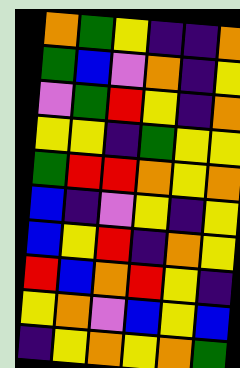[["orange", "green", "yellow", "indigo", "indigo", "orange"], ["green", "blue", "violet", "orange", "indigo", "yellow"], ["violet", "green", "red", "yellow", "indigo", "orange"], ["yellow", "yellow", "indigo", "green", "yellow", "yellow"], ["green", "red", "red", "orange", "yellow", "orange"], ["blue", "indigo", "violet", "yellow", "indigo", "yellow"], ["blue", "yellow", "red", "indigo", "orange", "yellow"], ["red", "blue", "orange", "red", "yellow", "indigo"], ["yellow", "orange", "violet", "blue", "yellow", "blue"], ["indigo", "yellow", "orange", "yellow", "orange", "green"]]